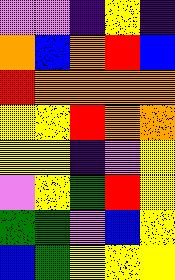[["violet", "violet", "indigo", "yellow", "indigo"], ["orange", "blue", "orange", "red", "blue"], ["red", "orange", "orange", "orange", "orange"], ["yellow", "yellow", "red", "orange", "orange"], ["yellow", "yellow", "indigo", "violet", "yellow"], ["violet", "yellow", "green", "red", "yellow"], ["green", "green", "violet", "blue", "yellow"], ["blue", "green", "yellow", "yellow", "yellow"]]